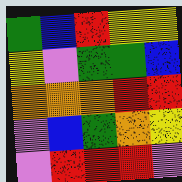[["green", "blue", "red", "yellow", "yellow"], ["yellow", "violet", "green", "green", "blue"], ["orange", "orange", "orange", "red", "red"], ["violet", "blue", "green", "orange", "yellow"], ["violet", "red", "red", "red", "violet"]]